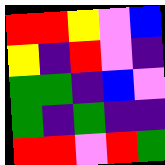[["red", "red", "yellow", "violet", "blue"], ["yellow", "indigo", "red", "violet", "indigo"], ["green", "green", "indigo", "blue", "violet"], ["green", "indigo", "green", "indigo", "indigo"], ["red", "red", "violet", "red", "green"]]